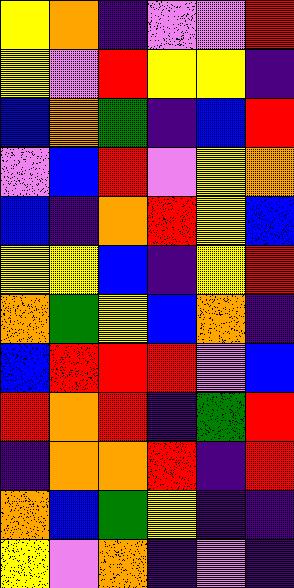[["yellow", "orange", "indigo", "violet", "violet", "red"], ["yellow", "violet", "red", "yellow", "yellow", "indigo"], ["blue", "orange", "green", "indigo", "blue", "red"], ["violet", "blue", "red", "violet", "yellow", "orange"], ["blue", "indigo", "orange", "red", "yellow", "blue"], ["yellow", "yellow", "blue", "indigo", "yellow", "red"], ["orange", "green", "yellow", "blue", "orange", "indigo"], ["blue", "red", "red", "red", "violet", "blue"], ["red", "orange", "red", "indigo", "green", "red"], ["indigo", "orange", "orange", "red", "indigo", "red"], ["orange", "blue", "green", "yellow", "indigo", "indigo"], ["yellow", "violet", "orange", "indigo", "violet", "indigo"]]